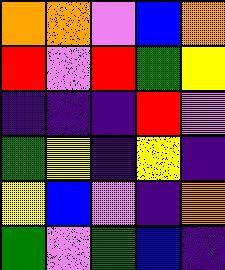[["orange", "orange", "violet", "blue", "orange"], ["red", "violet", "red", "green", "yellow"], ["indigo", "indigo", "indigo", "red", "violet"], ["green", "yellow", "indigo", "yellow", "indigo"], ["yellow", "blue", "violet", "indigo", "orange"], ["green", "violet", "green", "blue", "indigo"]]